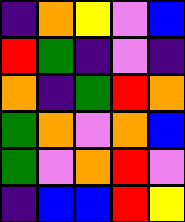[["indigo", "orange", "yellow", "violet", "blue"], ["red", "green", "indigo", "violet", "indigo"], ["orange", "indigo", "green", "red", "orange"], ["green", "orange", "violet", "orange", "blue"], ["green", "violet", "orange", "red", "violet"], ["indigo", "blue", "blue", "red", "yellow"]]